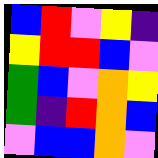[["blue", "red", "violet", "yellow", "indigo"], ["yellow", "red", "red", "blue", "violet"], ["green", "blue", "violet", "orange", "yellow"], ["green", "indigo", "red", "orange", "blue"], ["violet", "blue", "blue", "orange", "violet"]]